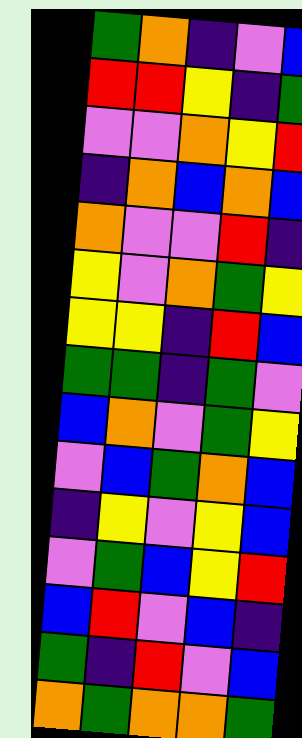[["green", "orange", "indigo", "violet", "blue"], ["red", "red", "yellow", "indigo", "green"], ["violet", "violet", "orange", "yellow", "red"], ["indigo", "orange", "blue", "orange", "blue"], ["orange", "violet", "violet", "red", "indigo"], ["yellow", "violet", "orange", "green", "yellow"], ["yellow", "yellow", "indigo", "red", "blue"], ["green", "green", "indigo", "green", "violet"], ["blue", "orange", "violet", "green", "yellow"], ["violet", "blue", "green", "orange", "blue"], ["indigo", "yellow", "violet", "yellow", "blue"], ["violet", "green", "blue", "yellow", "red"], ["blue", "red", "violet", "blue", "indigo"], ["green", "indigo", "red", "violet", "blue"], ["orange", "green", "orange", "orange", "green"]]